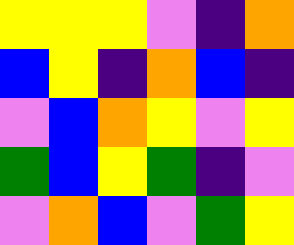[["yellow", "yellow", "yellow", "violet", "indigo", "orange"], ["blue", "yellow", "indigo", "orange", "blue", "indigo"], ["violet", "blue", "orange", "yellow", "violet", "yellow"], ["green", "blue", "yellow", "green", "indigo", "violet"], ["violet", "orange", "blue", "violet", "green", "yellow"]]